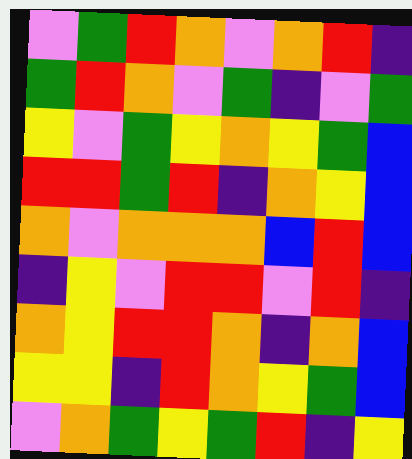[["violet", "green", "red", "orange", "violet", "orange", "red", "indigo"], ["green", "red", "orange", "violet", "green", "indigo", "violet", "green"], ["yellow", "violet", "green", "yellow", "orange", "yellow", "green", "blue"], ["red", "red", "green", "red", "indigo", "orange", "yellow", "blue"], ["orange", "violet", "orange", "orange", "orange", "blue", "red", "blue"], ["indigo", "yellow", "violet", "red", "red", "violet", "red", "indigo"], ["orange", "yellow", "red", "red", "orange", "indigo", "orange", "blue"], ["yellow", "yellow", "indigo", "red", "orange", "yellow", "green", "blue"], ["violet", "orange", "green", "yellow", "green", "red", "indigo", "yellow"]]